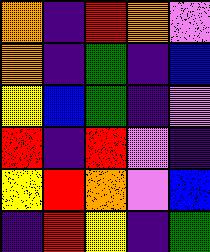[["orange", "indigo", "red", "orange", "violet"], ["orange", "indigo", "green", "indigo", "blue"], ["yellow", "blue", "green", "indigo", "violet"], ["red", "indigo", "red", "violet", "indigo"], ["yellow", "red", "orange", "violet", "blue"], ["indigo", "red", "yellow", "indigo", "green"]]